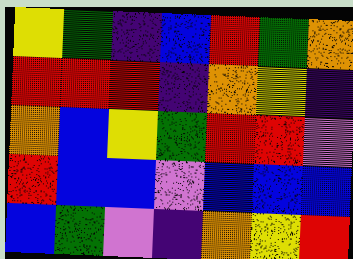[["yellow", "green", "indigo", "blue", "red", "green", "orange"], ["red", "red", "red", "indigo", "orange", "yellow", "indigo"], ["orange", "blue", "yellow", "green", "red", "red", "violet"], ["red", "blue", "blue", "violet", "blue", "blue", "blue"], ["blue", "green", "violet", "indigo", "orange", "yellow", "red"]]